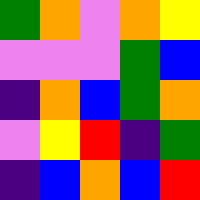[["green", "orange", "violet", "orange", "yellow"], ["violet", "violet", "violet", "green", "blue"], ["indigo", "orange", "blue", "green", "orange"], ["violet", "yellow", "red", "indigo", "green"], ["indigo", "blue", "orange", "blue", "red"]]